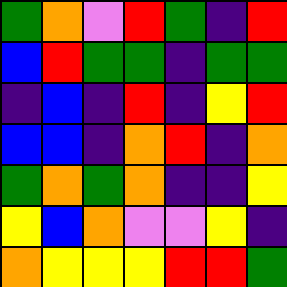[["green", "orange", "violet", "red", "green", "indigo", "red"], ["blue", "red", "green", "green", "indigo", "green", "green"], ["indigo", "blue", "indigo", "red", "indigo", "yellow", "red"], ["blue", "blue", "indigo", "orange", "red", "indigo", "orange"], ["green", "orange", "green", "orange", "indigo", "indigo", "yellow"], ["yellow", "blue", "orange", "violet", "violet", "yellow", "indigo"], ["orange", "yellow", "yellow", "yellow", "red", "red", "green"]]